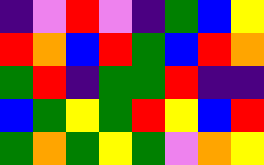[["indigo", "violet", "red", "violet", "indigo", "green", "blue", "yellow"], ["red", "orange", "blue", "red", "green", "blue", "red", "orange"], ["green", "red", "indigo", "green", "green", "red", "indigo", "indigo"], ["blue", "green", "yellow", "green", "red", "yellow", "blue", "red"], ["green", "orange", "green", "yellow", "green", "violet", "orange", "yellow"]]